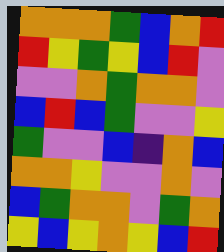[["orange", "orange", "orange", "green", "blue", "orange", "red"], ["red", "yellow", "green", "yellow", "blue", "red", "violet"], ["violet", "violet", "orange", "green", "orange", "orange", "violet"], ["blue", "red", "blue", "green", "violet", "violet", "yellow"], ["green", "violet", "violet", "blue", "indigo", "orange", "blue"], ["orange", "orange", "yellow", "violet", "violet", "orange", "violet"], ["blue", "green", "orange", "orange", "violet", "green", "orange"], ["yellow", "blue", "yellow", "orange", "yellow", "blue", "red"]]